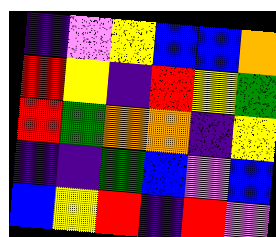[["indigo", "violet", "yellow", "blue", "blue", "orange"], ["red", "yellow", "indigo", "red", "yellow", "green"], ["red", "green", "orange", "orange", "indigo", "yellow"], ["indigo", "indigo", "green", "blue", "violet", "blue"], ["blue", "yellow", "red", "indigo", "red", "violet"]]